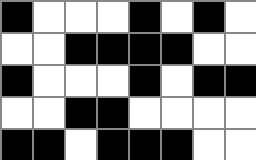[["black", "white", "white", "white", "black", "white", "black", "white"], ["white", "white", "black", "black", "black", "black", "white", "white"], ["black", "white", "white", "white", "black", "white", "black", "black"], ["white", "white", "black", "black", "white", "white", "white", "white"], ["black", "black", "white", "black", "black", "black", "white", "white"]]